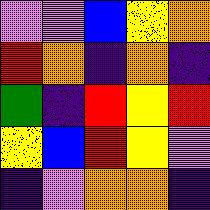[["violet", "violet", "blue", "yellow", "orange"], ["red", "orange", "indigo", "orange", "indigo"], ["green", "indigo", "red", "yellow", "red"], ["yellow", "blue", "red", "yellow", "violet"], ["indigo", "violet", "orange", "orange", "indigo"]]